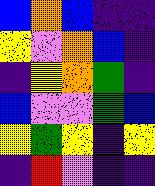[["blue", "orange", "blue", "indigo", "indigo"], ["yellow", "violet", "orange", "blue", "indigo"], ["indigo", "yellow", "orange", "green", "indigo"], ["blue", "violet", "violet", "green", "blue"], ["yellow", "green", "yellow", "indigo", "yellow"], ["indigo", "red", "violet", "indigo", "indigo"]]